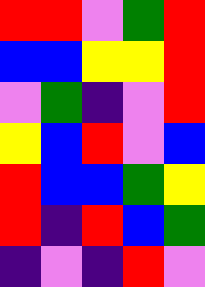[["red", "red", "violet", "green", "red"], ["blue", "blue", "yellow", "yellow", "red"], ["violet", "green", "indigo", "violet", "red"], ["yellow", "blue", "red", "violet", "blue"], ["red", "blue", "blue", "green", "yellow"], ["red", "indigo", "red", "blue", "green"], ["indigo", "violet", "indigo", "red", "violet"]]